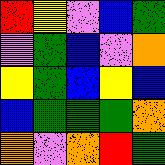[["red", "yellow", "violet", "blue", "green"], ["violet", "green", "blue", "violet", "orange"], ["yellow", "green", "blue", "yellow", "blue"], ["blue", "green", "green", "green", "orange"], ["orange", "violet", "orange", "red", "green"]]